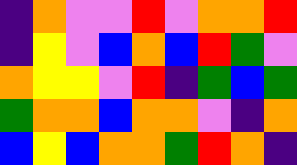[["indigo", "orange", "violet", "violet", "red", "violet", "orange", "orange", "red"], ["indigo", "yellow", "violet", "blue", "orange", "blue", "red", "green", "violet"], ["orange", "yellow", "yellow", "violet", "red", "indigo", "green", "blue", "green"], ["green", "orange", "orange", "blue", "orange", "orange", "violet", "indigo", "orange"], ["blue", "yellow", "blue", "orange", "orange", "green", "red", "orange", "indigo"]]